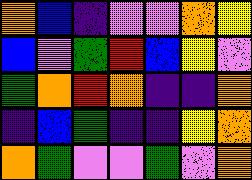[["orange", "blue", "indigo", "violet", "violet", "orange", "yellow"], ["blue", "violet", "green", "red", "blue", "yellow", "violet"], ["green", "orange", "red", "orange", "indigo", "indigo", "orange"], ["indigo", "blue", "green", "indigo", "indigo", "yellow", "orange"], ["orange", "green", "violet", "violet", "green", "violet", "orange"]]